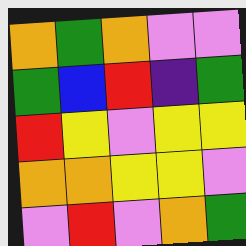[["orange", "green", "orange", "violet", "violet"], ["green", "blue", "red", "indigo", "green"], ["red", "yellow", "violet", "yellow", "yellow"], ["orange", "orange", "yellow", "yellow", "violet"], ["violet", "red", "violet", "orange", "green"]]